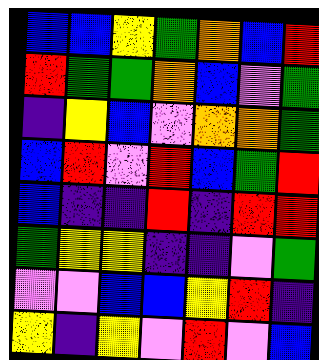[["blue", "blue", "yellow", "green", "orange", "blue", "red"], ["red", "green", "green", "orange", "blue", "violet", "green"], ["indigo", "yellow", "blue", "violet", "orange", "orange", "green"], ["blue", "red", "violet", "red", "blue", "green", "red"], ["blue", "indigo", "indigo", "red", "indigo", "red", "red"], ["green", "yellow", "yellow", "indigo", "indigo", "violet", "green"], ["violet", "violet", "blue", "blue", "yellow", "red", "indigo"], ["yellow", "indigo", "yellow", "violet", "red", "violet", "blue"]]